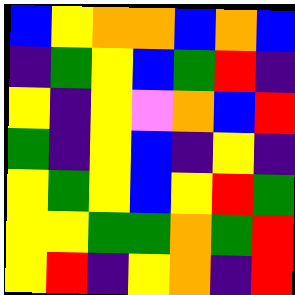[["blue", "yellow", "orange", "orange", "blue", "orange", "blue"], ["indigo", "green", "yellow", "blue", "green", "red", "indigo"], ["yellow", "indigo", "yellow", "violet", "orange", "blue", "red"], ["green", "indigo", "yellow", "blue", "indigo", "yellow", "indigo"], ["yellow", "green", "yellow", "blue", "yellow", "red", "green"], ["yellow", "yellow", "green", "green", "orange", "green", "red"], ["yellow", "red", "indigo", "yellow", "orange", "indigo", "red"]]